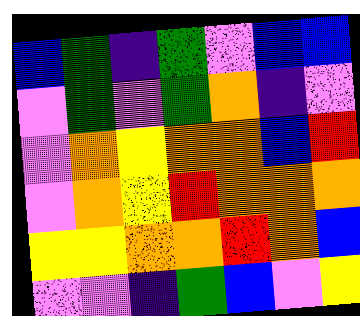[["blue", "green", "indigo", "green", "violet", "blue", "blue"], ["violet", "green", "violet", "green", "orange", "indigo", "violet"], ["violet", "orange", "yellow", "orange", "orange", "blue", "red"], ["violet", "orange", "yellow", "red", "orange", "orange", "orange"], ["yellow", "yellow", "orange", "orange", "red", "orange", "blue"], ["violet", "violet", "indigo", "green", "blue", "violet", "yellow"]]